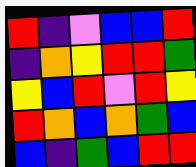[["red", "indigo", "violet", "blue", "blue", "red"], ["indigo", "orange", "yellow", "red", "red", "green"], ["yellow", "blue", "red", "violet", "red", "yellow"], ["red", "orange", "blue", "orange", "green", "blue"], ["blue", "indigo", "green", "blue", "red", "red"]]